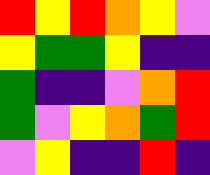[["red", "yellow", "red", "orange", "yellow", "violet"], ["yellow", "green", "green", "yellow", "indigo", "indigo"], ["green", "indigo", "indigo", "violet", "orange", "red"], ["green", "violet", "yellow", "orange", "green", "red"], ["violet", "yellow", "indigo", "indigo", "red", "indigo"]]